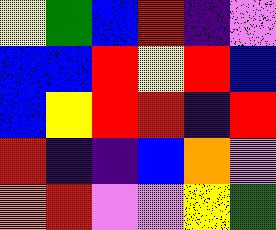[["yellow", "green", "blue", "red", "indigo", "violet"], ["blue", "blue", "red", "yellow", "red", "blue"], ["blue", "yellow", "red", "red", "indigo", "red"], ["red", "indigo", "indigo", "blue", "orange", "violet"], ["orange", "red", "violet", "violet", "yellow", "green"]]